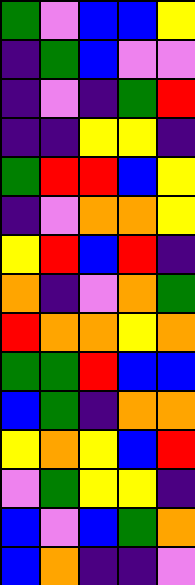[["green", "violet", "blue", "blue", "yellow"], ["indigo", "green", "blue", "violet", "violet"], ["indigo", "violet", "indigo", "green", "red"], ["indigo", "indigo", "yellow", "yellow", "indigo"], ["green", "red", "red", "blue", "yellow"], ["indigo", "violet", "orange", "orange", "yellow"], ["yellow", "red", "blue", "red", "indigo"], ["orange", "indigo", "violet", "orange", "green"], ["red", "orange", "orange", "yellow", "orange"], ["green", "green", "red", "blue", "blue"], ["blue", "green", "indigo", "orange", "orange"], ["yellow", "orange", "yellow", "blue", "red"], ["violet", "green", "yellow", "yellow", "indigo"], ["blue", "violet", "blue", "green", "orange"], ["blue", "orange", "indigo", "indigo", "violet"]]